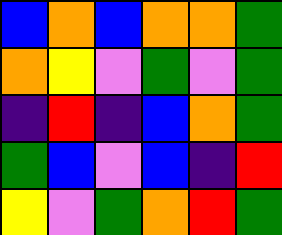[["blue", "orange", "blue", "orange", "orange", "green"], ["orange", "yellow", "violet", "green", "violet", "green"], ["indigo", "red", "indigo", "blue", "orange", "green"], ["green", "blue", "violet", "blue", "indigo", "red"], ["yellow", "violet", "green", "orange", "red", "green"]]